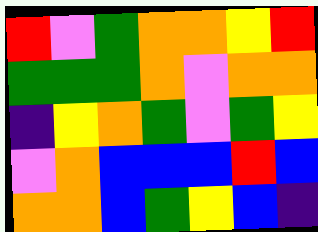[["red", "violet", "green", "orange", "orange", "yellow", "red"], ["green", "green", "green", "orange", "violet", "orange", "orange"], ["indigo", "yellow", "orange", "green", "violet", "green", "yellow"], ["violet", "orange", "blue", "blue", "blue", "red", "blue"], ["orange", "orange", "blue", "green", "yellow", "blue", "indigo"]]